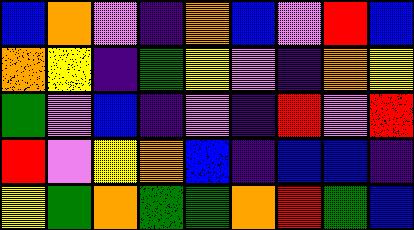[["blue", "orange", "violet", "indigo", "orange", "blue", "violet", "red", "blue"], ["orange", "yellow", "indigo", "green", "yellow", "violet", "indigo", "orange", "yellow"], ["green", "violet", "blue", "indigo", "violet", "indigo", "red", "violet", "red"], ["red", "violet", "yellow", "orange", "blue", "indigo", "blue", "blue", "indigo"], ["yellow", "green", "orange", "green", "green", "orange", "red", "green", "blue"]]